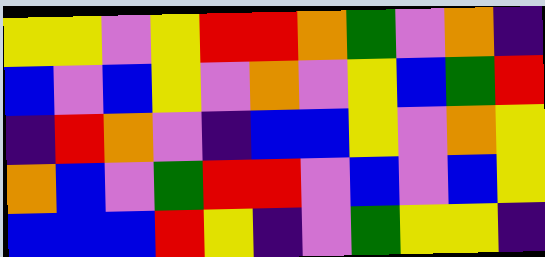[["yellow", "yellow", "violet", "yellow", "red", "red", "orange", "green", "violet", "orange", "indigo"], ["blue", "violet", "blue", "yellow", "violet", "orange", "violet", "yellow", "blue", "green", "red"], ["indigo", "red", "orange", "violet", "indigo", "blue", "blue", "yellow", "violet", "orange", "yellow"], ["orange", "blue", "violet", "green", "red", "red", "violet", "blue", "violet", "blue", "yellow"], ["blue", "blue", "blue", "red", "yellow", "indigo", "violet", "green", "yellow", "yellow", "indigo"]]